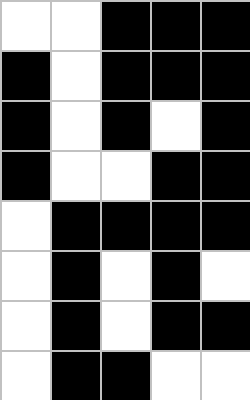[["white", "white", "black", "black", "black"], ["black", "white", "black", "black", "black"], ["black", "white", "black", "white", "black"], ["black", "white", "white", "black", "black"], ["white", "black", "black", "black", "black"], ["white", "black", "white", "black", "white"], ["white", "black", "white", "black", "black"], ["white", "black", "black", "white", "white"]]